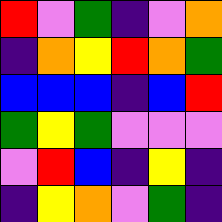[["red", "violet", "green", "indigo", "violet", "orange"], ["indigo", "orange", "yellow", "red", "orange", "green"], ["blue", "blue", "blue", "indigo", "blue", "red"], ["green", "yellow", "green", "violet", "violet", "violet"], ["violet", "red", "blue", "indigo", "yellow", "indigo"], ["indigo", "yellow", "orange", "violet", "green", "indigo"]]